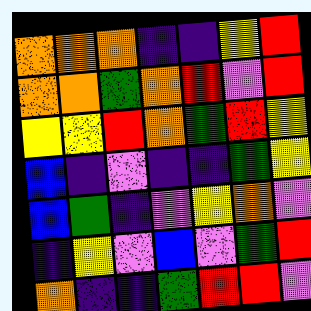[["orange", "orange", "orange", "indigo", "indigo", "yellow", "red"], ["orange", "orange", "green", "orange", "red", "violet", "red"], ["yellow", "yellow", "red", "orange", "green", "red", "yellow"], ["blue", "indigo", "violet", "indigo", "indigo", "green", "yellow"], ["blue", "green", "indigo", "violet", "yellow", "orange", "violet"], ["indigo", "yellow", "violet", "blue", "violet", "green", "red"], ["orange", "indigo", "indigo", "green", "red", "red", "violet"]]